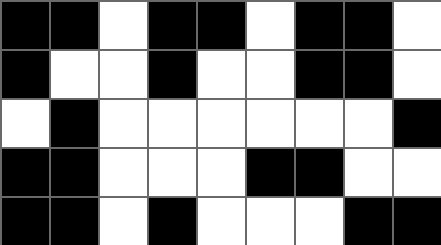[["black", "black", "white", "black", "black", "white", "black", "black", "white"], ["black", "white", "white", "black", "white", "white", "black", "black", "white"], ["white", "black", "white", "white", "white", "white", "white", "white", "black"], ["black", "black", "white", "white", "white", "black", "black", "white", "white"], ["black", "black", "white", "black", "white", "white", "white", "black", "black"]]